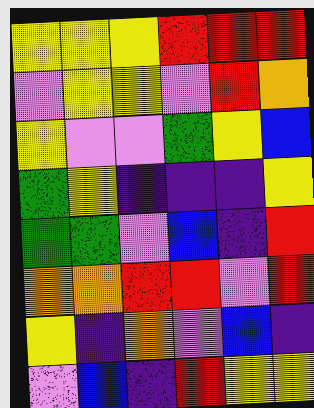[["yellow", "yellow", "yellow", "red", "red", "red"], ["violet", "yellow", "yellow", "violet", "red", "orange"], ["yellow", "violet", "violet", "green", "yellow", "blue"], ["green", "yellow", "indigo", "indigo", "indigo", "yellow"], ["green", "green", "violet", "blue", "indigo", "red"], ["orange", "orange", "red", "red", "violet", "red"], ["yellow", "indigo", "orange", "violet", "blue", "indigo"], ["violet", "blue", "indigo", "red", "yellow", "yellow"]]